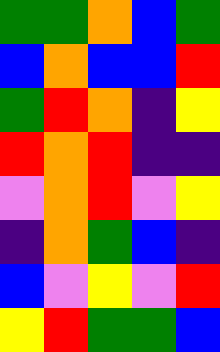[["green", "green", "orange", "blue", "green"], ["blue", "orange", "blue", "blue", "red"], ["green", "red", "orange", "indigo", "yellow"], ["red", "orange", "red", "indigo", "indigo"], ["violet", "orange", "red", "violet", "yellow"], ["indigo", "orange", "green", "blue", "indigo"], ["blue", "violet", "yellow", "violet", "red"], ["yellow", "red", "green", "green", "blue"]]